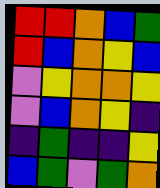[["red", "red", "orange", "blue", "green"], ["red", "blue", "orange", "yellow", "blue"], ["violet", "yellow", "orange", "orange", "yellow"], ["violet", "blue", "orange", "yellow", "indigo"], ["indigo", "green", "indigo", "indigo", "yellow"], ["blue", "green", "violet", "green", "orange"]]